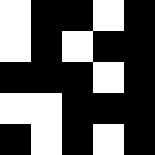[["white", "black", "black", "white", "black"], ["white", "black", "white", "black", "black"], ["black", "black", "black", "white", "black"], ["white", "white", "black", "black", "black"], ["black", "white", "black", "white", "black"]]